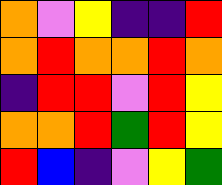[["orange", "violet", "yellow", "indigo", "indigo", "red"], ["orange", "red", "orange", "orange", "red", "orange"], ["indigo", "red", "red", "violet", "red", "yellow"], ["orange", "orange", "red", "green", "red", "yellow"], ["red", "blue", "indigo", "violet", "yellow", "green"]]